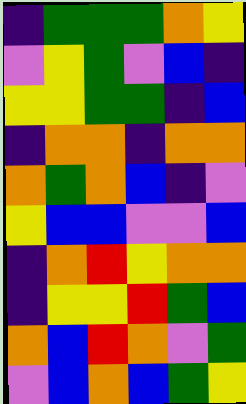[["indigo", "green", "green", "green", "orange", "yellow"], ["violet", "yellow", "green", "violet", "blue", "indigo"], ["yellow", "yellow", "green", "green", "indigo", "blue"], ["indigo", "orange", "orange", "indigo", "orange", "orange"], ["orange", "green", "orange", "blue", "indigo", "violet"], ["yellow", "blue", "blue", "violet", "violet", "blue"], ["indigo", "orange", "red", "yellow", "orange", "orange"], ["indigo", "yellow", "yellow", "red", "green", "blue"], ["orange", "blue", "red", "orange", "violet", "green"], ["violet", "blue", "orange", "blue", "green", "yellow"]]